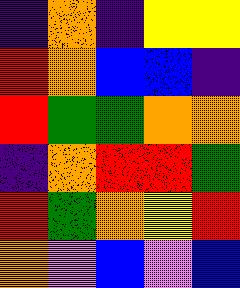[["indigo", "orange", "indigo", "yellow", "yellow"], ["red", "orange", "blue", "blue", "indigo"], ["red", "green", "green", "orange", "orange"], ["indigo", "orange", "red", "red", "green"], ["red", "green", "orange", "yellow", "red"], ["orange", "violet", "blue", "violet", "blue"]]